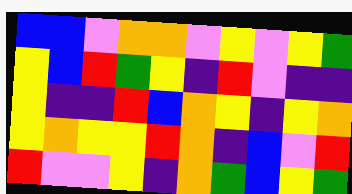[["blue", "blue", "violet", "orange", "orange", "violet", "yellow", "violet", "yellow", "green"], ["yellow", "blue", "red", "green", "yellow", "indigo", "red", "violet", "indigo", "indigo"], ["yellow", "indigo", "indigo", "red", "blue", "orange", "yellow", "indigo", "yellow", "orange"], ["yellow", "orange", "yellow", "yellow", "red", "orange", "indigo", "blue", "violet", "red"], ["red", "violet", "violet", "yellow", "indigo", "orange", "green", "blue", "yellow", "green"]]